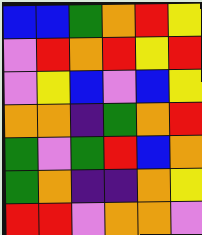[["blue", "blue", "green", "orange", "red", "yellow"], ["violet", "red", "orange", "red", "yellow", "red"], ["violet", "yellow", "blue", "violet", "blue", "yellow"], ["orange", "orange", "indigo", "green", "orange", "red"], ["green", "violet", "green", "red", "blue", "orange"], ["green", "orange", "indigo", "indigo", "orange", "yellow"], ["red", "red", "violet", "orange", "orange", "violet"]]